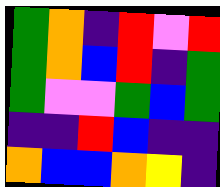[["green", "orange", "indigo", "red", "violet", "red"], ["green", "orange", "blue", "red", "indigo", "green"], ["green", "violet", "violet", "green", "blue", "green"], ["indigo", "indigo", "red", "blue", "indigo", "indigo"], ["orange", "blue", "blue", "orange", "yellow", "indigo"]]